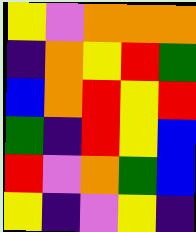[["yellow", "violet", "orange", "orange", "orange"], ["indigo", "orange", "yellow", "red", "green"], ["blue", "orange", "red", "yellow", "red"], ["green", "indigo", "red", "yellow", "blue"], ["red", "violet", "orange", "green", "blue"], ["yellow", "indigo", "violet", "yellow", "indigo"]]